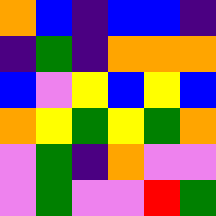[["orange", "blue", "indigo", "blue", "blue", "indigo"], ["indigo", "green", "indigo", "orange", "orange", "orange"], ["blue", "violet", "yellow", "blue", "yellow", "blue"], ["orange", "yellow", "green", "yellow", "green", "orange"], ["violet", "green", "indigo", "orange", "violet", "violet"], ["violet", "green", "violet", "violet", "red", "green"]]